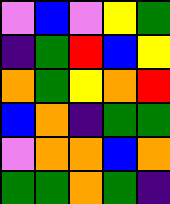[["violet", "blue", "violet", "yellow", "green"], ["indigo", "green", "red", "blue", "yellow"], ["orange", "green", "yellow", "orange", "red"], ["blue", "orange", "indigo", "green", "green"], ["violet", "orange", "orange", "blue", "orange"], ["green", "green", "orange", "green", "indigo"]]